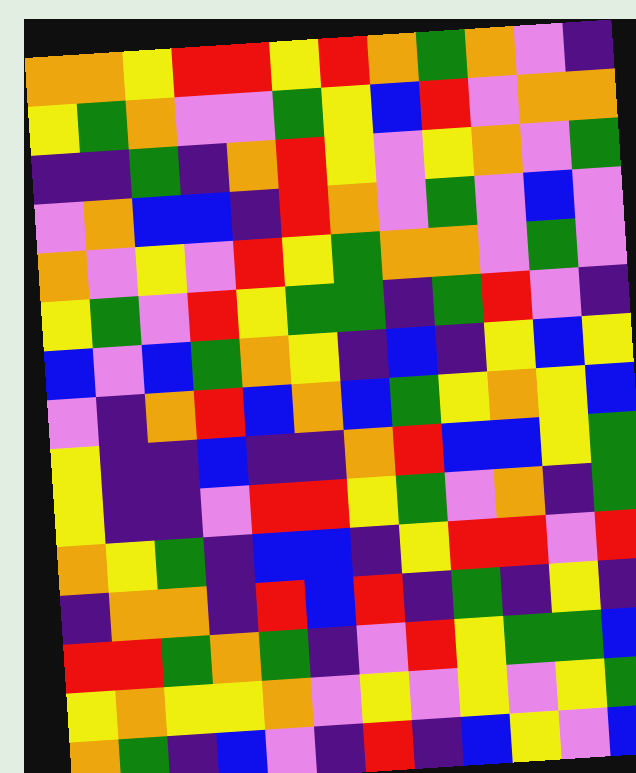[["orange", "orange", "yellow", "red", "red", "yellow", "red", "orange", "green", "orange", "violet", "indigo"], ["yellow", "green", "orange", "violet", "violet", "green", "yellow", "blue", "red", "violet", "orange", "orange"], ["indigo", "indigo", "green", "indigo", "orange", "red", "yellow", "violet", "yellow", "orange", "violet", "green"], ["violet", "orange", "blue", "blue", "indigo", "red", "orange", "violet", "green", "violet", "blue", "violet"], ["orange", "violet", "yellow", "violet", "red", "yellow", "green", "orange", "orange", "violet", "green", "violet"], ["yellow", "green", "violet", "red", "yellow", "green", "green", "indigo", "green", "red", "violet", "indigo"], ["blue", "violet", "blue", "green", "orange", "yellow", "indigo", "blue", "indigo", "yellow", "blue", "yellow"], ["violet", "indigo", "orange", "red", "blue", "orange", "blue", "green", "yellow", "orange", "yellow", "blue"], ["yellow", "indigo", "indigo", "blue", "indigo", "indigo", "orange", "red", "blue", "blue", "yellow", "green"], ["yellow", "indigo", "indigo", "violet", "red", "red", "yellow", "green", "violet", "orange", "indigo", "green"], ["orange", "yellow", "green", "indigo", "blue", "blue", "indigo", "yellow", "red", "red", "violet", "red"], ["indigo", "orange", "orange", "indigo", "red", "blue", "red", "indigo", "green", "indigo", "yellow", "indigo"], ["red", "red", "green", "orange", "green", "indigo", "violet", "red", "yellow", "green", "green", "blue"], ["yellow", "orange", "yellow", "yellow", "orange", "violet", "yellow", "violet", "yellow", "violet", "yellow", "green"], ["orange", "green", "indigo", "blue", "violet", "indigo", "red", "indigo", "blue", "yellow", "violet", "blue"]]